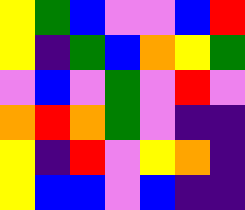[["yellow", "green", "blue", "violet", "violet", "blue", "red"], ["yellow", "indigo", "green", "blue", "orange", "yellow", "green"], ["violet", "blue", "violet", "green", "violet", "red", "violet"], ["orange", "red", "orange", "green", "violet", "indigo", "indigo"], ["yellow", "indigo", "red", "violet", "yellow", "orange", "indigo"], ["yellow", "blue", "blue", "violet", "blue", "indigo", "indigo"]]